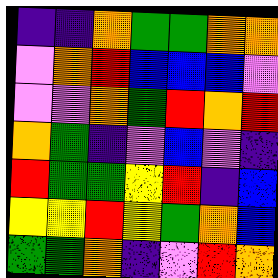[["indigo", "indigo", "orange", "green", "green", "orange", "orange"], ["violet", "orange", "red", "blue", "blue", "blue", "violet"], ["violet", "violet", "orange", "green", "red", "orange", "red"], ["orange", "green", "indigo", "violet", "blue", "violet", "indigo"], ["red", "green", "green", "yellow", "red", "indigo", "blue"], ["yellow", "yellow", "red", "yellow", "green", "orange", "blue"], ["green", "green", "orange", "indigo", "violet", "red", "orange"]]